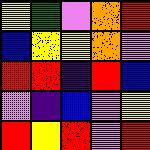[["yellow", "green", "violet", "orange", "red"], ["blue", "yellow", "yellow", "orange", "violet"], ["red", "red", "indigo", "red", "blue"], ["violet", "indigo", "blue", "violet", "yellow"], ["red", "yellow", "red", "violet", "red"]]